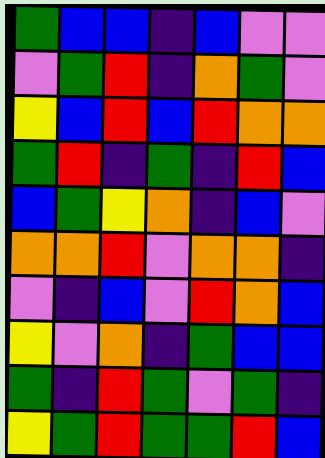[["green", "blue", "blue", "indigo", "blue", "violet", "violet"], ["violet", "green", "red", "indigo", "orange", "green", "violet"], ["yellow", "blue", "red", "blue", "red", "orange", "orange"], ["green", "red", "indigo", "green", "indigo", "red", "blue"], ["blue", "green", "yellow", "orange", "indigo", "blue", "violet"], ["orange", "orange", "red", "violet", "orange", "orange", "indigo"], ["violet", "indigo", "blue", "violet", "red", "orange", "blue"], ["yellow", "violet", "orange", "indigo", "green", "blue", "blue"], ["green", "indigo", "red", "green", "violet", "green", "indigo"], ["yellow", "green", "red", "green", "green", "red", "blue"]]